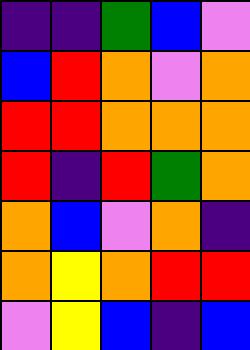[["indigo", "indigo", "green", "blue", "violet"], ["blue", "red", "orange", "violet", "orange"], ["red", "red", "orange", "orange", "orange"], ["red", "indigo", "red", "green", "orange"], ["orange", "blue", "violet", "orange", "indigo"], ["orange", "yellow", "orange", "red", "red"], ["violet", "yellow", "blue", "indigo", "blue"]]